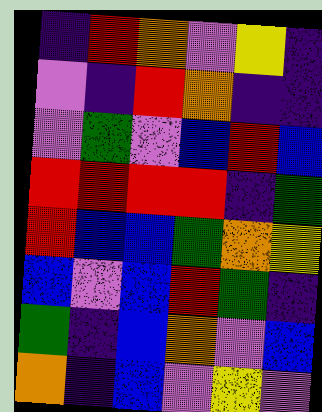[["indigo", "red", "orange", "violet", "yellow", "indigo"], ["violet", "indigo", "red", "orange", "indigo", "indigo"], ["violet", "green", "violet", "blue", "red", "blue"], ["red", "red", "red", "red", "indigo", "green"], ["red", "blue", "blue", "green", "orange", "yellow"], ["blue", "violet", "blue", "red", "green", "indigo"], ["green", "indigo", "blue", "orange", "violet", "blue"], ["orange", "indigo", "blue", "violet", "yellow", "violet"]]